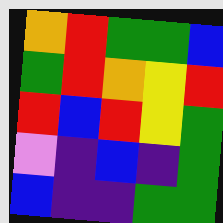[["orange", "red", "green", "green", "blue"], ["green", "red", "orange", "yellow", "red"], ["red", "blue", "red", "yellow", "green"], ["violet", "indigo", "blue", "indigo", "green"], ["blue", "indigo", "indigo", "green", "green"]]